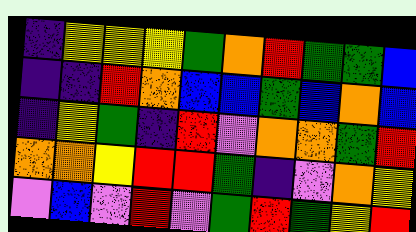[["indigo", "yellow", "yellow", "yellow", "green", "orange", "red", "green", "green", "blue"], ["indigo", "indigo", "red", "orange", "blue", "blue", "green", "blue", "orange", "blue"], ["indigo", "yellow", "green", "indigo", "red", "violet", "orange", "orange", "green", "red"], ["orange", "orange", "yellow", "red", "red", "green", "indigo", "violet", "orange", "yellow"], ["violet", "blue", "violet", "red", "violet", "green", "red", "green", "yellow", "red"]]